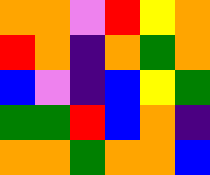[["orange", "orange", "violet", "red", "yellow", "orange"], ["red", "orange", "indigo", "orange", "green", "orange"], ["blue", "violet", "indigo", "blue", "yellow", "green"], ["green", "green", "red", "blue", "orange", "indigo"], ["orange", "orange", "green", "orange", "orange", "blue"]]